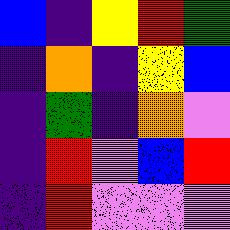[["blue", "indigo", "yellow", "red", "green"], ["indigo", "orange", "indigo", "yellow", "blue"], ["indigo", "green", "indigo", "orange", "violet"], ["indigo", "red", "violet", "blue", "red"], ["indigo", "red", "violet", "violet", "violet"]]